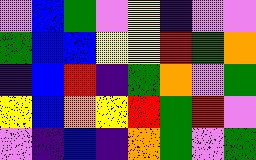[["violet", "blue", "green", "violet", "yellow", "indigo", "violet", "violet"], ["green", "blue", "blue", "yellow", "yellow", "red", "green", "orange"], ["indigo", "blue", "red", "indigo", "green", "orange", "violet", "green"], ["yellow", "blue", "orange", "yellow", "red", "green", "red", "violet"], ["violet", "indigo", "blue", "indigo", "orange", "green", "violet", "green"]]